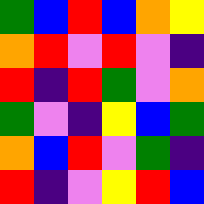[["green", "blue", "red", "blue", "orange", "yellow"], ["orange", "red", "violet", "red", "violet", "indigo"], ["red", "indigo", "red", "green", "violet", "orange"], ["green", "violet", "indigo", "yellow", "blue", "green"], ["orange", "blue", "red", "violet", "green", "indigo"], ["red", "indigo", "violet", "yellow", "red", "blue"]]